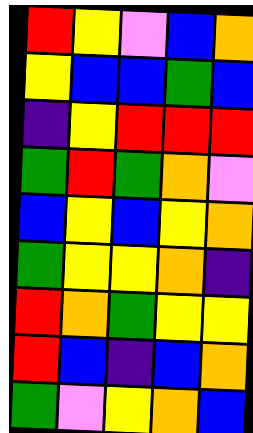[["red", "yellow", "violet", "blue", "orange"], ["yellow", "blue", "blue", "green", "blue"], ["indigo", "yellow", "red", "red", "red"], ["green", "red", "green", "orange", "violet"], ["blue", "yellow", "blue", "yellow", "orange"], ["green", "yellow", "yellow", "orange", "indigo"], ["red", "orange", "green", "yellow", "yellow"], ["red", "blue", "indigo", "blue", "orange"], ["green", "violet", "yellow", "orange", "blue"]]